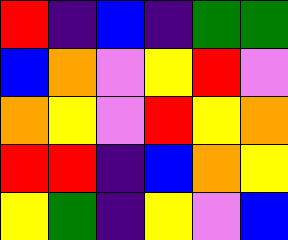[["red", "indigo", "blue", "indigo", "green", "green"], ["blue", "orange", "violet", "yellow", "red", "violet"], ["orange", "yellow", "violet", "red", "yellow", "orange"], ["red", "red", "indigo", "blue", "orange", "yellow"], ["yellow", "green", "indigo", "yellow", "violet", "blue"]]